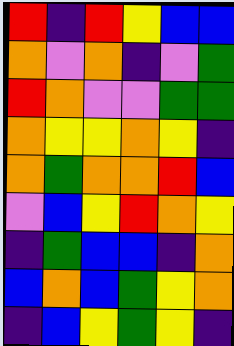[["red", "indigo", "red", "yellow", "blue", "blue"], ["orange", "violet", "orange", "indigo", "violet", "green"], ["red", "orange", "violet", "violet", "green", "green"], ["orange", "yellow", "yellow", "orange", "yellow", "indigo"], ["orange", "green", "orange", "orange", "red", "blue"], ["violet", "blue", "yellow", "red", "orange", "yellow"], ["indigo", "green", "blue", "blue", "indigo", "orange"], ["blue", "orange", "blue", "green", "yellow", "orange"], ["indigo", "blue", "yellow", "green", "yellow", "indigo"]]